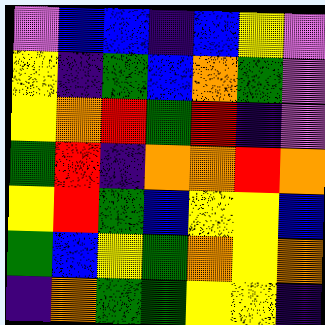[["violet", "blue", "blue", "indigo", "blue", "yellow", "violet"], ["yellow", "indigo", "green", "blue", "orange", "green", "violet"], ["yellow", "orange", "red", "green", "red", "indigo", "violet"], ["green", "red", "indigo", "orange", "orange", "red", "orange"], ["yellow", "red", "green", "blue", "yellow", "yellow", "blue"], ["green", "blue", "yellow", "green", "orange", "yellow", "orange"], ["indigo", "orange", "green", "green", "yellow", "yellow", "indigo"]]